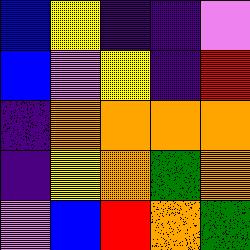[["blue", "yellow", "indigo", "indigo", "violet"], ["blue", "violet", "yellow", "indigo", "red"], ["indigo", "orange", "orange", "orange", "orange"], ["indigo", "yellow", "orange", "green", "orange"], ["violet", "blue", "red", "orange", "green"]]